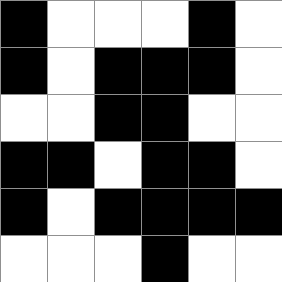[["black", "white", "white", "white", "black", "white"], ["black", "white", "black", "black", "black", "white"], ["white", "white", "black", "black", "white", "white"], ["black", "black", "white", "black", "black", "white"], ["black", "white", "black", "black", "black", "black"], ["white", "white", "white", "black", "white", "white"]]